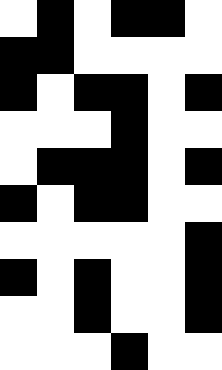[["white", "black", "white", "black", "black", "white"], ["black", "black", "white", "white", "white", "white"], ["black", "white", "black", "black", "white", "black"], ["white", "white", "white", "black", "white", "white"], ["white", "black", "black", "black", "white", "black"], ["black", "white", "black", "black", "white", "white"], ["white", "white", "white", "white", "white", "black"], ["black", "white", "black", "white", "white", "black"], ["white", "white", "black", "white", "white", "black"], ["white", "white", "white", "black", "white", "white"]]